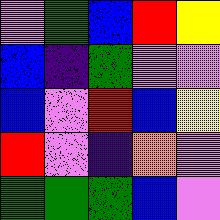[["violet", "green", "blue", "red", "yellow"], ["blue", "indigo", "green", "violet", "violet"], ["blue", "violet", "red", "blue", "yellow"], ["red", "violet", "indigo", "orange", "violet"], ["green", "green", "green", "blue", "violet"]]